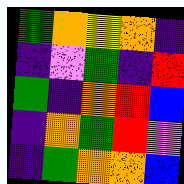[["green", "orange", "yellow", "orange", "indigo"], ["indigo", "violet", "green", "indigo", "red"], ["green", "indigo", "orange", "red", "blue"], ["indigo", "orange", "green", "red", "violet"], ["indigo", "green", "orange", "orange", "blue"]]